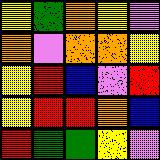[["yellow", "green", "orange", "yellow", "violet"], ["orange", "violet", "orange", "orange", "yellow"], ["yellow", "red", "blue", "violet", "red"], ["yellow", "red", "red", "orange", "blue"], ["red", "green", "green", "yellow", "violet"]]